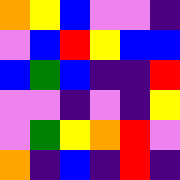[["orange", "yellow", "blue", "violet", "violet", "indigo"], ["violet", "blue", "red", "yellow", "blue", "blue"], ["blue", "green", "blue", "indigo", "indigo", "red"], ["violet", "violet", "indigo", "violet", "indigo", "yellow"], ["violet", "green", "yellow", "orange", "red", "violet"], ["orange", "indigo", "blue", "indigo", "red", "indigo"]]